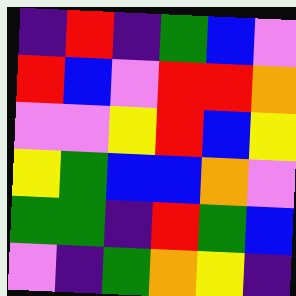[["indigo", "red", "indigo", "green", "blue", "violet"], ["red", "blue", "violet", "red", "red", "orange"], ["violet", "violet", "yellow", "red", "blue", "yellow"], ["yellow", "green", "blue", "blue", "orange", "violet"], ["green", "green", "indigo", "red", "green", "blue"], ["violet", "indigo", "green", "orange", "yellow", "indigo"]]